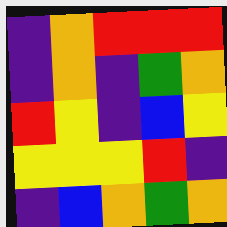[["indigo", "orange", "red", "red", "red"], ["indigo", "orange", "indigo", "green", "orange"], ["red", "yellow", "indigo", "blue", "yellow"], ["yellow", "yellow", "yellow", "red", "indigo"], ["indigo", "blue", "orange", "green", "orange"]]